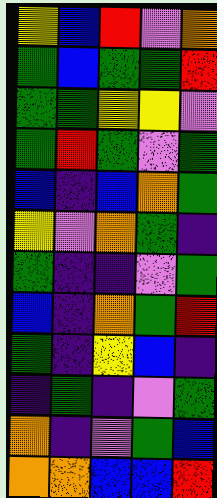[["yellow", "blue", "red", "violet", "orange"], ["green", "blue", "green", "green", "red"], ["green", "green", "yellow", "yellow", "violet"], ["green", "red", "green", "violet", "green"], ["blue", "indigo", "blue", "orange", "green"], ["yellow", "violet", "orange", "green", "indigo"], ["green", "indigo", "indigo", "violet", "green"], ["blue", "indigo", "orange", "green", "red"], ["green", "indigo", "yellow", "blue", "indigo"], ["indigo", "green", "indigo", "violet", "green"], ["orange", "indigo", "violet", "green", "blue"], ["orange", "orange", "blue", "blue", "red"]]